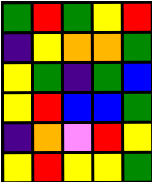[["green", "red", "green", "yellow", "red"], ["indigo", "yellow", "orange", "orange", "green"], ["yellow", "green", "indigo", "green", "blue"], ["yellow", "red", "blue", "blue", "green"], ["indigo", "orange", "violet", "red", "yellow"], ["yellow", "red", "yellow", "yellow", "green"]]